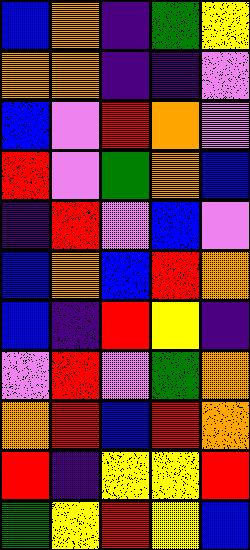[["blue", "orange", "indigo", "green", "yellow"], ["orange", "orange", "indigo", "indigo", "violet"], ["blue", "violet", "red", "orange", "violet"], ["red", "violet", "green", "orange", "blue"], ["indigo", "red", "violet", "blue", "violet"], ["blue", "orange", "blue", "red", "orange"], ["blue", "indigo", "red", "yellow", "indigo"], ["violet", "red", "violet", "green", "orange"], ["orange", "red", "blue", "red", "orange"], ["red", "indigo", "yellow", "yellow", "red"], ["green", "yellow", "red", "yellow", "blue"]]